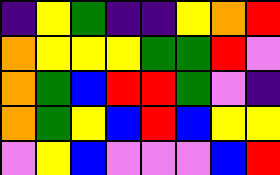[["indigo", "yellow", "green", "indigo", "indigo", "yellow", "orange", "red"], ["orange", "yellow", "yellow", "yellow", "green", "green", "red", "violet"], ["orange", "green", "blue", "red", "red", "green", "violet", "indigo"], ["orange", "green", "yellow", "blue", "red", "blue", "yellow", "yellow"], ["violet", "yellow", "blue", "violet", "violet", "violet", "blue", "red"]]